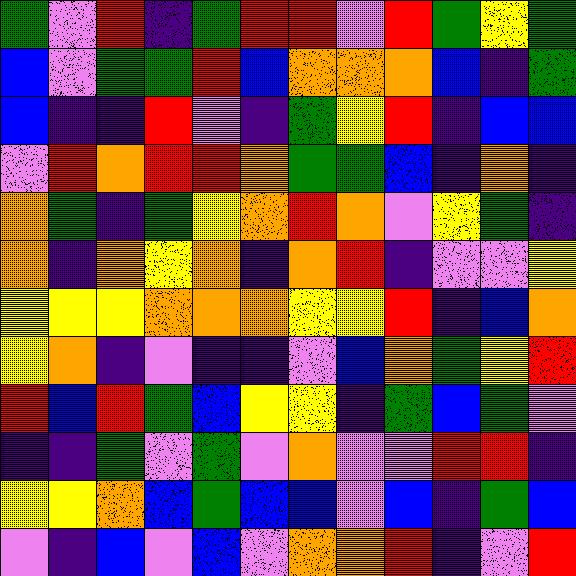[["green", "violet", "red", "indigo", "green", "red", "red", "violet", "red", "green", "yellow", "green"], ["blue", "violet", "green", "green", "red", "blue", "orange", "orange", "orange", "blue", "indigo", "green"], ["blue", "indigo", "indigo", "red", "violet", "indigo", "green", "yellow", "red", "indigo", "blue", "blue"], ["violet", "red", "orange", "red", "red", "orange", "green", "green", "blue", "indigo", "orange", "indigo"], ["orange", "green", "indigo", "green", "yellow", "orange", "red", "orange", "violet", "yellow", "green", "indigo"], ["orange", "indigo", "orange", "yellow", "orange", "indigo", "orange", "red", "indigo", "violet", "violet", "yellow"], ["yellow", "yellow", "yellow", "orange", "orange", "orange", "yellow", "yellow", "red", "indigo", "blue", "orange"], ["yellow", "orange", "indigo", "violet", "indigo", "indigo", "violet", "blue", "orange", "green", "yellow", "red"], ["red", "blue", "red", "green", "blue", "yellow", "yellow", "indigo", "green", "blue", "green", "violet"], ["indigo", "indigo", "green", "violet", "green", "violet", "orange", "violet", "violet", "red", "red", "indigo"], ["yellow", "yellow", "orange", "blue", "green", "blue", "blue", "violet", "blue", "indigo", "green", "blue"], ["violet", "indigo", "blue", "violet", "blue", "violet", "orange", "orange", "red", "indigo", "violet", "red"]]